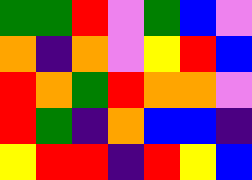[["green", "green", "red", "violet", "green", "blue", "violet"], ["orange", "indigo", "orange", "violet", "yellow", "red", "blue"], ["red", "orange", "green", "red", "orange", "orange", "violet"], ["red", "green", "indigo", "orange", "blue", "blue", "indigo"], ["yellow", "red", "red", "indigo", "red", "yellow", "blue"]]